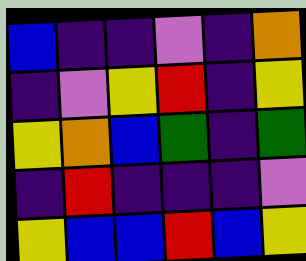[["blue", "indigo", "indigo", "violet", "indigo", "orange"], ["indigo", "violet", "yellow", "red", "indigo", "yellow"], ["yellow", "orange", "blue", "green", "indigo", "green"], ["indigo", "red", "indigo", "indigo", "indigo", "violet"], ["yellow", "blue", "blue", "red", "blue", "yellow"]]